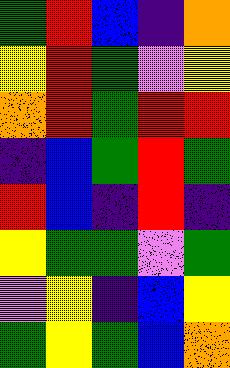[["green", "red", "blue", "indigo", "orange"], ["yellow", "red", "green", "violet", "yellow"], ["orange", "red", "green", "red", "red"], ["indigo", "blue", "green", "red", "green"], ["red", "blue", "indigo", "red", "indigo"], ["yellow", "green", "green", "violet", "green"], ["violet", "yellow", "indigo", "blue", "yellow"], ["green", "yellow", "green", "blue", "orange"]]